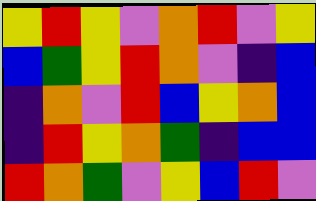[["yellow", "red", "yellow", "violet", "orange", "red", "violet", "yellow"], ["blue", "green", "yellow", "red", "orange", "violet", "indigo", "blue"], ["indigo", "orange", "violet", "red", "blue", "yellow", "orange", "blue"], ["indigo", "red", "yellow", "orange", "green", "indigo", "blue", "blue"], ["red", "orange", "green", "violet", "yellow", "blue", "red", "violet"]]